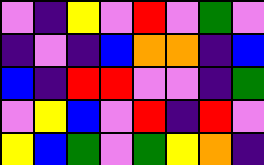[["violet", "indigo", "yellow", "violet", "red", "violet", "green", "violet"], ["indigo", "violet", "indigo", "blue", "orange", "orange", "indigo", "blue"], ["blue", "indigo", "red", "red", "violet", "violet", "indigo", "green"], ["violet", "yellow", "blue", "violet", "red", "indigo", "red", "violet"], ["yellow", "blue", "green", "violet", "green", "yellow", "orange", "indigo"]]